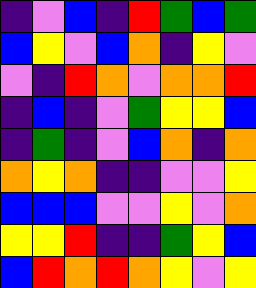[["indigo", "violet", "blue", "indigo", "red", "green", "blue", "green"], ["blue", "yellow", "violet", "blue", "orange", "indigo", "yellow", "violet"], ["violet", "indigo", "red", "orange", "violet", "orange", "orange", "red"], ["indigo", "blue", "indigo", "violet", "green", "yellow", "yellow", "blue"], ["indigo", "green", "indigo", "violet", "blue", "orange", "indigo", "orange"], ["orange", "yellow", "orange", "indigo", "indigo", "violet", "violet", "yellow"], ["blue", "blue", "blue", "violet", "violet", "yellow", "violet", "orange"], ["yellow", "yellow", "red", "indigo", "indigo", "green", "yellow", "blue"], ["blue", "red", "orange", "red", "orange", "yellow", "violet", "yellow"]]